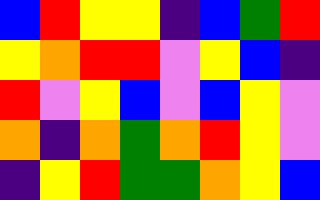[["blue", "red", "yellow", "yellow", "indigo", "blue", "green", "red"], ["yellow", "orange", "red", "red", "violet", "yellow", "blue", "indigo"], ["red", "violet", "yellow", "blue", "violet", "blue", "yellow", "violet"], ["orange", "indigo", "orange", "green", "orange", "red", "yellow", "violet"], ["indigo", "yellow", "red", "green", "green", "orange", "yellow", "blue"]]